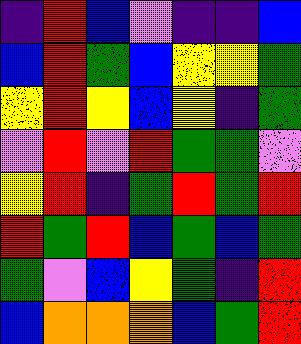[["indigo", "red", "blue", "violet", "indigo", "indigo", "blue"], ["blue", "red", "green", "blue", "yellow", "yellow", "green"], ["yellow", "red", "yellow", "blue", "yellow", "indigo", "green"], ["violet", "red", "violet", "red", "green", "green", "violet"], ["yellow", "red", "indigo", "green", "red", "green", "red"], ["red", "green", "red", "blue", "green", "blue", "green"], ["green", "violet", "blue", "yellow", "green", "indigo", "red"], ["blue", "orange", "orange", "orange", "blue", "green", "red"]]